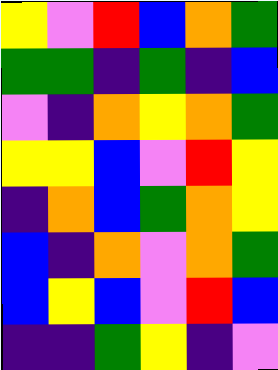[["yellow", "violet", "red", "blue", "orange", "green"], ["green", "green", "indigo", "green", "indigo", "blue"], ["violet", "indigo", "orange", "yellow", "orange", "green"], ["yellow", "yellow", "blue", "violet", "red", "yellow"], ["indigo", "orange", "blue", "green", "orange", "yellow"], ["blue", "indigo", "orange", "violet", "orange", "green"], ["blue", "yellow", "blue", "violet", "red", "blue"], ["indigo", "indigo", "green", "yellow", "indigo", "violet"]]